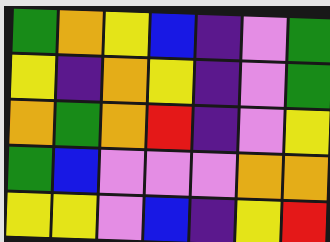[["green", "orange", "yellow", "blue", "indigo", "violet", "green"], ["yellow", "indigo", "orange", "yellow", "indigo", "violet", "green"], ["orange", "green", "orange", "red", "indigo", "violet", "yellow"], ["green", "blue", "violet", "violet", "violet", "orange", "orange"], ["yellow", "yellow", "violet", "blue", "indigo", "yellow", "red"]]